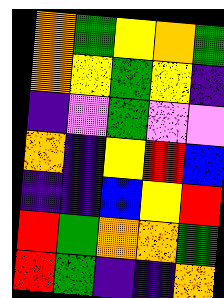[["orange", "green", "yellow", "orange", "green"], ["orange", "yellow", "green", "yellow", "indigo"], ["indigo", "violet", "green", "violet", "violet"], ["orange", "indigo", "yellow", "red", "blue"], ["indigo", "indigo", "blue", "yellow", "red"], ["red", "green", "orange", "orange", "green"], ["red", "green", "indigo", "indigo", "orange"]]